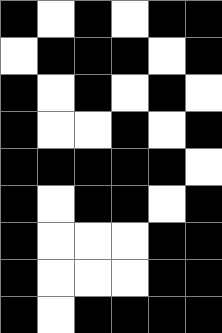[["black", "white", "black", "white", "black", "black"], ["white", "black", "black", "black", "white", "black"], ["black", "white", "black", "white", "black", "white"], ["black", "white", "white", "black", "white", "black"], ["black", "black", "black", "black", "black", "white"], ["black", "white", "black", "black", "white", "black"], ["black", "white", "white", "white", "black", "black"], ["black", "white", "white", "white", "black", "black"], ["black", "white", "black", "black", "black", "black"]]